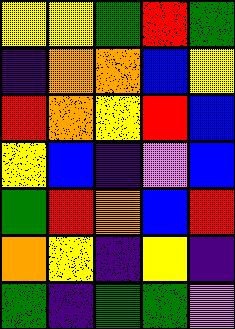[["yellow", "yellow", "green", "red", "green"], ["indigo", "orange", "orange", "blue", "yellow"], ["red", "orange", "yellow", "red", "blue"], ["yellow", "blue", "indigo", "violet", "blue"], ["green", "red", "orange", "blue", "red"], ["orange", "yellow", "indigo", "yellow", "indigo"], ["green", "indigo", "green", "green", "violet"]]